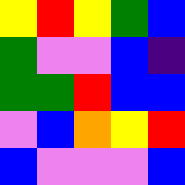[["yellow", "red", "yellow", "green", "blue"], ["green", "violet", "violet", "blue", "indigo"], ["green", "green", "red", "blue", "blue"], ["violet", "blue", "orange", "yellow", "red"], ["blue", "violet", "violet", "violet", "blue"]]